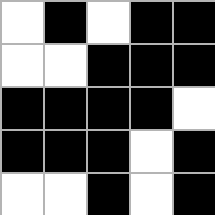[["white", "black", "white", "black", "black"], ["white", "white", "black", "black", "black"], ["black", "black", "black", "black", "white"], ["black", "black", "black", "white", "black"], ["white", "white", "black", "white", "black"]]